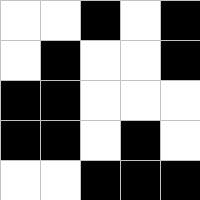[["white", "white", "black", "white", "black"], ["white", "black", "white", "white", "black"], ["black", "black", "white", "white", "white"], ["black", "black", "white", "black", "white"], ["white", "white", "black", "black", "black"]]